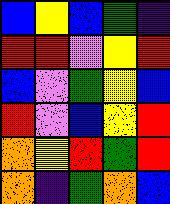[["blue", "yellow", "blue", "green", "indigo"], ["red", "red", "violet", "yellow", "red"], ["blue", "violet", "green", "yellow", "blue"], ["red", "violet", "blue", "yellow", "red"], ["orange", "yellow", "red", "green", "red"], ["orange", "indigo", "green", "orange", "blue"]]